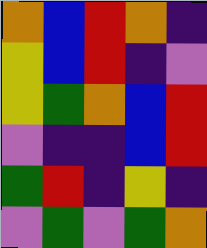[["orange", "blue", "red", "orange", "indigo"], ["yellow", "blue", "red", "indigo", "violet"], ["yellow", "green", "orange", "blue", "red"], ["violet", "indigo", "indigo", "blue", "red"], ["green", "red", "indigo", "yellow", "indigo"], ["violet", "green", "violet", "green", "orange"]]